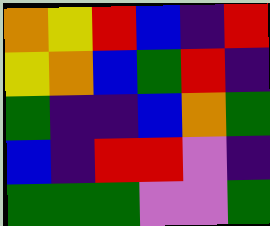[["orange", "yellow", "red", "blue", "indigo", "red"], ["yellow", "orange", "blue", "green", "red", "indigo"], ["green", "indigo", "indigo", "blue", "orange", "green"], ["blue", "indigo", "red", "red", "violet", "indigo"], ["green", "green", "green", "violet", "violet", "green"]]